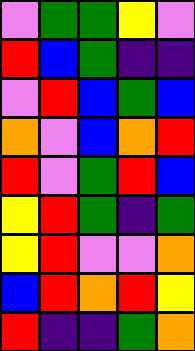[["violet", "green", "green", "yellow", "violet"], ["red", "blue", "green", "indigo", "indigo"], ["violet", "red", "blue", "green", "blue"], ["orange", "violet", "blue", "orange", "red"], ["red", "violet", "green", "red", "blue"], ["yellow", "red", "green", "indigo", "green"], ["yellow", "red", "violet", "violet", "orange"], ["blue", "red", "orange", "red", "yellow"], ["red", "indigo", "indigo", "green", "orange"]]